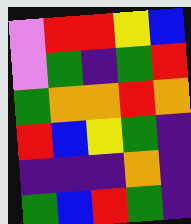[["violet", "red", "red", "yellow", "blue"], ["violet", "green", "indigo", "green", "red"], ["green", "orange", "orange", "red", "orange"], ["red", "blue", "yellow", "green", "indigo"], ["indigo", "indigo", "indigo", "orange", "indigo"], ["green", "blue", "red", "green", "indigo"]]